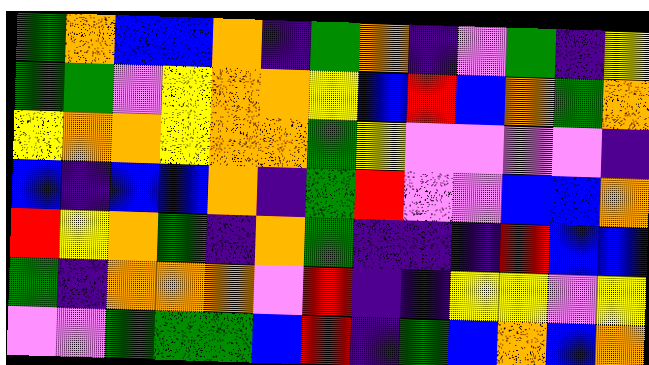[["green", "orange", "blue", "blue", "orange", "indigo", "green", "orange", "indigo", "violet", "green", "indigo", "yellow"], ["green", "green", "violet", "yellow", "orange", "orange", "yellow", "blue", "red", "blue", "orange", "green", "orange"], ["yellow", "orange", "orange", "yellow", "orange", "orange", "green", "yellow", "violet", "violet", "violet", "violet", "indigo"], ["blue", "indigo", "blue", "blue", "orange", "indigo", "green", "red", "violet", "violet", "blue", "blue", "orange"], ["red", "yellow", "orange", "green", "indigo", "orange", "green", "indigo", "indigo", "indigo", "red", "blue", "blue"], ["green", "indigo", "orange", "orange", "orange", "violet", "red", "indigo", "indigo", "yellow", "yellow", "violet", "yellow"], ["violet", "violet", "green", "green", "green", "blue", "red", "indigo", "green", "blue", "orange", "blue", "orange"]]